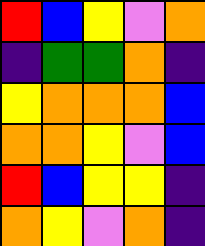[["red", "blue", "yellow", "violet", "orange"], ["indigo", "green", "green", "orange", "indigo"], ["yellow", "orange", "orange", "orange", "blue"], ["orange", "orange", "yellow", "violet", "blue"], ["red", "blue", "yellow", "yellow", "indigo"], ["orange", "yellow", "violet", "orange", "indigo"]]